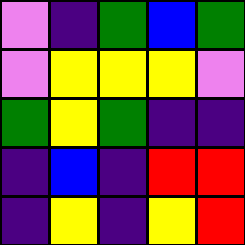[["violet", "indigo", "green", "blue", "green"], ["violet", "yellow", "yellow", "yellow", "violet"], ["green", "yellow", "green", "indigo", "indigo"], ["indigo", "blue", "indigo", "red", "red"], ["indigo", "yellow", "indigo", "yellow", "red"]]